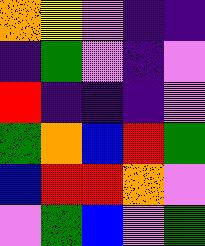[["orange", "yellow", "violet", "indigo", "indigo"], ["indigo", "green", "violet", "indigo", "violet"], ["red", "indigo", "indigo", "indigo", "violet"], ["green", "orange", "blue", "red", "green"], ["blue", "red", "red", "orange", "violet"], ["violet", "green", "blue", "violet", "green"]]